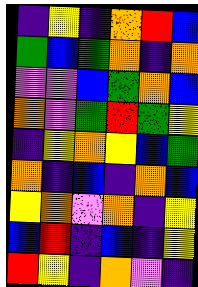[["indigo", "yellow", "indigo", "orange", "red", "blue"], ["green", "blue", "green", "orange", "indigo", "orange"], ["violet", "violet", "blue", "green", "orange", "blue"], ["orange", "violet", "green", "red", "green", "yellow"], ["indigo", "yellow", "orange", "yellow", "blue", "green"], ["orange", "indigo", "blue", "indigo", "orange", "blue"], ["yellow", "orange", "violet", "orange", "indigo", "yellow"], ["blue", "red", "indigo", "blue", "indigo", "yellow"], ["red", "yellow", "indigo", "orange", "violet", "indigo"]]